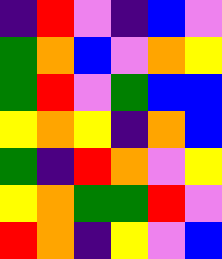[["indigo", "red", "violet", "indigo", "blue", "violet"], ["green", "orange", "blue", "violet", "orange", "yellow"], ["green", "red", "violet", "green", "blue", "blue"], ["yellow", "orange", "yellow", "indigo", "orange", "blue"], ["green", "indigo", "red", "orange", "violet", "yellow"], ["yellow", "orange", "green", "green", "red", "violet"], ["red", "orange", "indigo", "yellow", "violet", "blue"]]